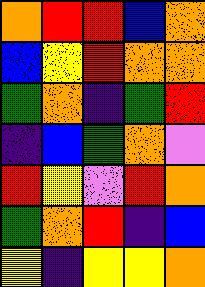[["orange", "red", "red", "blue", "orange"], ["blue", "yellow", "red", "orange", "orange"], ["green", "orange", "indigo", "green", "red"], ["indigo", "blue", "green", "orange", "violet"], ["red", "yellow", "violet", "red", "orange"], ["green", "orange", "red", "indigo", "blue"], ["yellow", "indigo", "yellow", "yellow", "orange"]]